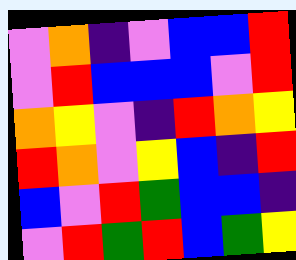[["violet", "orange", "indigo", "violet", "blue", "blue", "red"], ["violet", "red", "blue", "blue", "blue", "violet", "red"], ["orange", "yellow", "violet", "indigo", "red", "orange", "yellow"], ["red", "orange", "violet", "yellow", "blue", "indigo", "red"], ["blue", "violet", "red", "green", "blue", "blue", "indigo"], ["violet", "red", "green", "red", "blue", "green", "yellow"]]